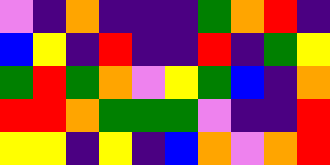[["violet", "indigo", "orange", "indigo", "indigo", "indigo", "green", "orange", "red", "indigo"], ["blue", "yellow", "indigo", "red", "indigo", "indigo", "red", "indigo", "green", "yellow"], ["green", "red", "green", "orange", "violet", "yellow", "green", "blue", "indigo", "orange"], ["red", "red", "orange", "green", "green", "green", "violet", "indigo", "indigo", "red"], ["yellow", "yellow", "indigo", "yellow", "indigo", "blue", "orange", "violet", "orange", "red"]]